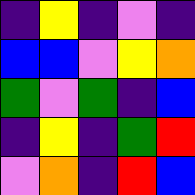[["indigo", "yellow", "indigo", "violet", "indigo"], ["blue", "blue", "violet", "yellow", "orange"], ["green", "violet", "green", "indigo", "blue"], ["indigo", "yellow", "indigo", "green", "red"], ["violet", "orange", "indigo", "red", "blue"]]